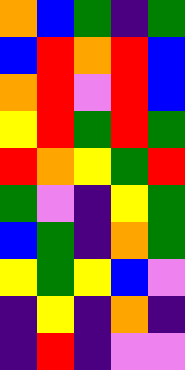[["orange", "blue", "green", "indigo", "green"], ["blue", "red", "orange", "red", "blue"], ["orange", "red", "violet", "red", "blue"], ["yellow", "red", "green", "red", "green"], ["red", "orange", "yellow", "green", "red"], ["green", "violet", "indigo", "yellow", "green"], ["blue", "green", "indigo", "orange", "green"], ["yellow", "green", "yellow", "blue", "violet"], ["indigo", "yellow", "indigo", "orange", "indigo"], ["indigo", "red", "indigo", "violet", "violet"]]